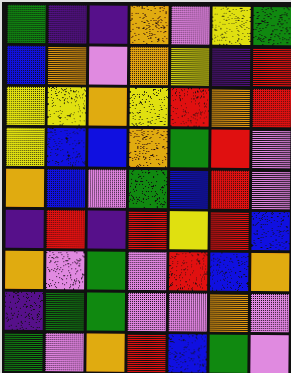[["green", "indigo", "indigo", "orange", "violet", "yellow", "green"], ["blue", "orange", "violet", "orange", "yellow", "indigo", "red"], ["yellow", "yellow", "orange", "yellow", "red", "orange", "red"], ["yellow", "blue", "blue", "orange", "green", "red", "violet"], ["orange", "blue", "violet", "green", "blue", "red", "violet"], ["indigo", "red", "indigo", "red", "yellow", "red", "blue"], ["orange", "violet", "green", "violet", "red", "blue", "orange"], ["indigo", "green", "green", "violet", "violet", "orange", "violet"], ["green", "violet", "orange", "red", "blue", "green", "violet"]]